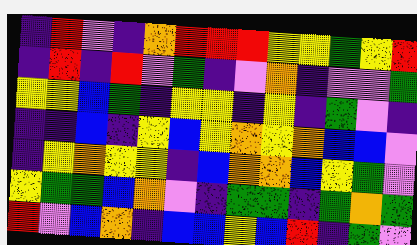[["indigo", "red", "violet", "indigo", "orange", "red", "red", "red", "yellow", "yellow", "green", "yellow", "red"], ["indigo", "red", "indigo", "red", "violet", "green", "indigo", "violet", "orange", "indigo", "violet", "violet", "green"], ["yellow", "yellow", "blue", "green", "indigo", "yellow", "yellow", "indigo", "yellow", "indigo", "green", "violet", "indigo"], ["indigo", "indigo", "blue", "indigo", "yellow", "blue", "yellow", "orange", "yellow", "orange", "blue", "blue", "violet"], ["indigo", "yellow", "orange", "yellow", "yellow", "indigo", "blue", "orange", "orange", "blue", "yellow", "green", "violet"], ["yellow", "green", "green", "blue", "orange", "violet", "indigo", "green", "green", "indigo", "green", "orange", "green"], ["red", "violet", "blue", "orange", "indigo", "blue", "blue", "yellow", "blue", "red", "indigo", "green", "violet"]]